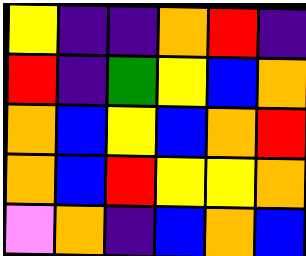[["yellow", "indigo", "indigo", "orange", "red", "indigo"], ["red", "indigo", "green", "yellow", "blue", "orange"], ["orange", "blue", "yellow", "blue", "orange", "red"], ["orange", "blue", "red", "yellow", "yellow", "orange"], ["violet", "orange", "indigo", "blue", "orange", "blue"]]